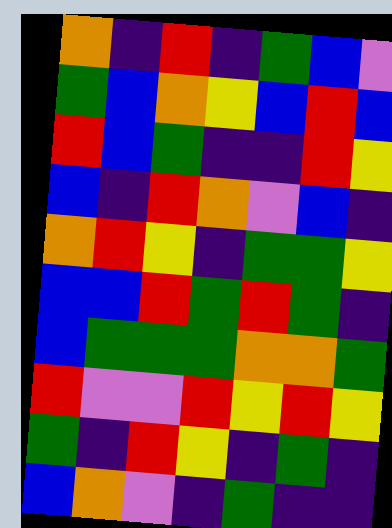[["orange", "indigo", "red", "indigo", "green", "blue", "violet"], ["green", "blue", "orange", "yellow", "blue", "red", "blue"], ["red", "blue", "green", "indigo", "indigo", "red", "yellow"], ["blue", "indigo", "red", "orange", "violet", "blue", "indigo"], ["orange", "red", "yellow", "indigo", "green", "green", "yellow"], ["blue", "blue", "red", "green", "red", "green", "indigo"], ["blue", "green", "green", "green", "orange", "orange", "green"], ["red", "violet", "violet", "red", "yellow", "red", "yellow"], ["green", "indigo", "red", "yellow", "indigo", "green", "indigo"], ["blue", "orange", "violet", "indigo", "green", "indigo", "indigo"]]